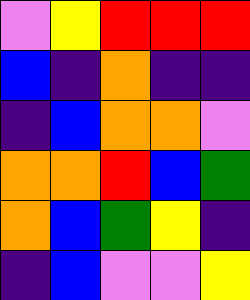[["violet", "yellow", "red", "red", "red"], ["blue", "indigo", "orange", "indigo", "indigo"], ["indigo", "blue", "orange", "orange", "violet"], ["orange", "orange", "red", "blue", "green"], ["orange", "blue", "green", "yellow", "indigo"], ["indigo", "blue", "violet", "violet", "yellow"]]